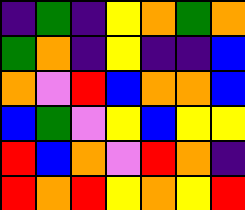[["indigo", "green", "indigo", "yellow", "orange", "green", "orange"], ["green", "orange", "indigo", "yellow", "indigo", "indigo", "blue"], ["orange", "violet", "red", "blue", "orange", "orange", "blue"], ["blue", "green", "violet", "yellow", "blue", "yellow", "yellow"], ["red", "blue", "orange", "violet", "red", "orange", "indigo"], ["red", "orange", "red", "yellow", "orange", "yellow", "red"]]